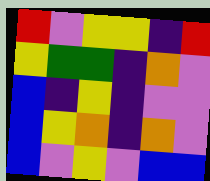[["red", "violet", "yellow", "yellow", "indigo", "red"], ["yellow", "green", "green", "indigo", "orange", "violet"], ["blue", "indigo", "yellow", "indigo", "violet", "violet"], ["blue", "yellow", "orange", "indigo", "orange", "violet"], ["blue", "violet", "yellow", "violet", "blue", "blue"]]